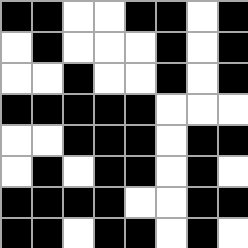[["black", "black", "white", "white", "black", "black", "white", "black"], ["white", "black", "white", "white", "white", "black", "white", "black"], ["white", "white", "black", "white", "white", "black", "white", "black"], ["black", "black", "black", "black", "black", "white", "white", "white"], ["white", "white", "black", "black", "black", "white", "black", "black"], ["white", "black", "white", "black", "black", "white", "black", "white"], ["black", "black", "black", "black", "white", "white", "black", "black"], ["black", "black", "white", "black", "black", "white", "black", "white"]]